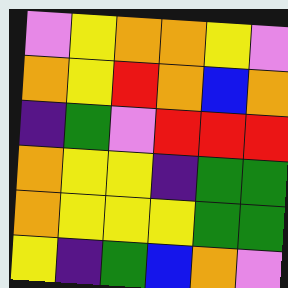[["violet", "yellow", "orange", "orange", "yellow", "violet"], ["orange", "yellow", "red", "orange", "blue", "orange"], ["indigo", "green", "violet", "red", "red", "red"], ["orange", "yellow", "yellow", "indigo", "green", "green"], ["orange", "yellow", "yellow", "yellow", "green", "green"], ["yellow", "indigo", "green", "blue", "orange", "violet"]]